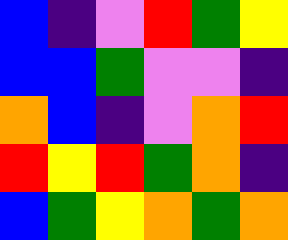[["blue", "indigo", "violet", "red", "green", "yellow"], ["blue", "blue", "green", "violet", "violet", "indigo"], ["orange", "blue", "indigo", "violet", "orange", "red"], ["red", "yellow", "red", "green", "orange", "indigo"], ["blue", "green", "yellow", "orange", "green", "orange"]]